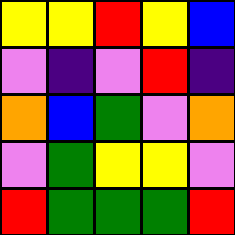[["yellow", "yellow", "red", "yellow", "blue"], ["violet", "indigo", "violet", "red", "indigo"], ["orange", "blue", "green", "violet", "orange"], ["violet", "green", "yellow", "yellow", "violet"], ["red", "green", "green", "green", "red"]]